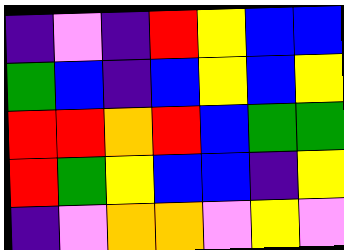[["indigo", "violet", "indigo", "red", "yellow", "blue", "blue"], ["green", "blue", "indigo", "blue", "yellow", "blue", "yellow"], ["red", "red", "orange", "red", "blue", "green", "green"], ["red", "green", "yellow", "blue", "blue", "indigo", "yellow"], ["indigo", "violet", "orange", "orange", "violet", "yellow", "violet"]]